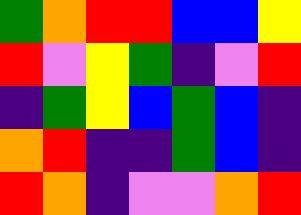[["green", "orange", "red", "red", "blue", "blue", "yellow"], ["red", "violet", "yellow", "green", "indigo", "violet", "red"], ["indigo", "green", "yellow", "blue", "green", "blue", "indigo"], ["orange", "red", "indigo", "indigo", "green", "blue", "indigo"], ["red", "orange", "indigo", "violet", "violet", "orange", "red"]]